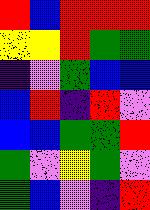[["red", "blue", "red", "red", "red"], ["yellow", "yellow", "red", "green", "green"], ["indigo", "violet", "green", "blue", "blue"], ["blue", "red", "indigo", "red", "violet"], ["blue", "blue", "green", "green", "red"], ["green", "violet", "yellow", "green", "violet"], ["green", "blue", "violet", "indigo", "red"]]